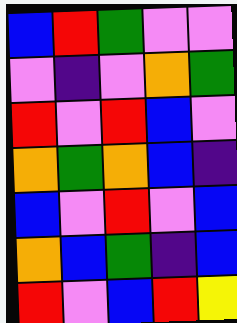[["blue", "red", "green", "violet", "violet"], ["violet", "indigo", "violet", "orange", "green"], ["red", "violet", "red", "blue", "violet"], ["orange", "green", "orange", "blue", "indigo"], ["blue", "violet", "red", "violet", "blue"], ["orange", "blue", "green", "indigo", "blue"], ["red", "violet", "blue", "red", "yellow"]]